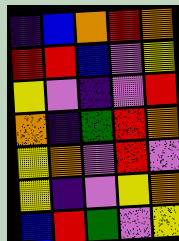[["indigo", "blue", "orange", "red", "orange"], ["red", "red", "blue", "violet", "yellow"], ["yellow", "violet", "indigo", "violet", "red"], ["orange", "indigo", "green", "red", "orange"], ["yellow", "orange", "violet", "red", "violet"], ["yellow", "indigo", "violet", "yellow", "orange"], ["blue", "red", "green", "violet", "yellow"]]